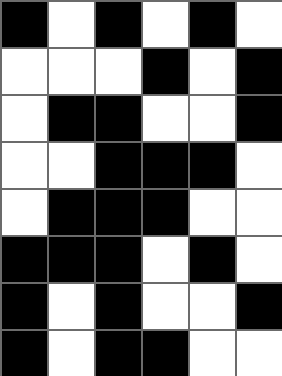[["black", "white", "black", "white", "black", "white"], ["white", "white", "white", "black", "white", "black"], ["white", "black", "black", "white", "white", "black"], ["white", "white", "black", "black", "black", "white"], ["white", "black", "black", "black", "white", "white"], ["black", "black", "black", "white", "black", "white"], ["black", "white", "black", "white", "white", "black"], ["black", "white", "black", "black", "white", "white"]]